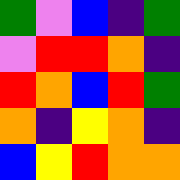[["green", "violet", "blue", "indigo", "green"], ["violet", "red", "red", "orange", "indigo"], ["red", "orange", "blue", "red", "green"], ["orange", "indigo", "yellow", "orange", "indigo"], ["blue", "yellow", "red", "orange", "orange"]]